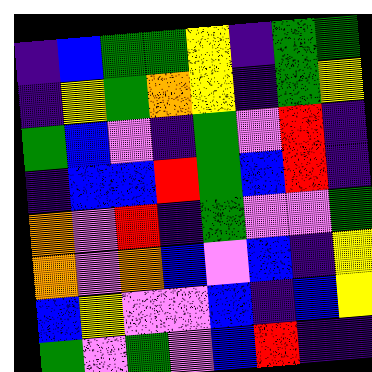[["indigo", "blue", "green", "green", "yellow", "indigo", "green", "green"], ["indigo", "yellow", "green", "orange", "yellow", "indigo", "green", "yellow"], ["green", "blue", "violet", "indigo", "green", "violet", "red", "indigo"], ["indigo", "blue", "blue", "red", "green", "blue", "red", "indigo"], ["orange", "violet", "red", "indigo", "green", "violet", "violet", "green"], ["orange", "violet", "orange", "blue", "violet", "blue", "indigo", "yellow"], ["blue", "yellow", "violet", "violet", "blue", "indigo", "blue", "yellow"], ["green", "violet", "green", "violet", "blue", "red", "indigo", "indigo"]]